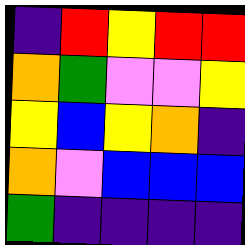[["indigo", "red", "yellow", "red", "red"], ["orange", "green", "violet", "violet", "yellow"], ["yellow", "blue", "yellow", "orange", "indigo"], ["orange", "violet", "blue", "blue", "blue"], ["green", "indigo", "indigo", "indigo", "indigo"]]